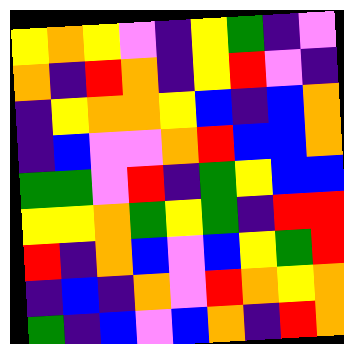[["yellow", "orange", "yellow", "violet", "indigo", "yellow", "green", "indigo", "violet"], ["orange", "indigo", "red", "orange", "indigo", "yellow", "red", "violet", "indigo"], ["indigo", "yellow", "orange", "orange", "yellow", "blue", "indigo", "blue", "orange"], ["indigo", "blue", "violet", "violet", "orange", "red", "blue", "blue", "orange"], ["green", "green", "violet", "red", "indigo", "green", "yellow", "blue", "blue"], ["yellow", "yellow", "orange", "green", "yellow", "green", "indigo", "red", "red"], ["red", "indigo", "orange", "blue", "violet", "blue", "yellow", "green", "red"], ["indigo", "blue", "indigo", "orange", "violet", "red", "orange", "yellow", "orange"], ["green", "indigo", "blue", "violet", "blue", "orange", "indigo", "red", "orange"]]